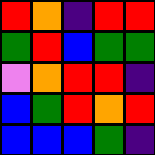[["red", "orange", "indigo", "red", "red"], ["green", "red", "blue", "green", "green"], ["violet", "orange", "red", "red", "indigo"], ["blue", "green", "red", "orange", "red"], ["blue", "blue", "blue", "green", "indigo"]]